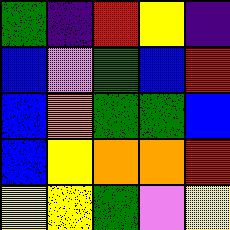[["green", "indigo", "red", "yellow", "indigo"], ["blue", "violet", "green", "blue", "red"], ["blue", "orange", "green", "green", "blue"], ["blue", "yellow", "orange", "orange", "red"], ["yellow", "yellow", "green", "violet", "yellow"]]